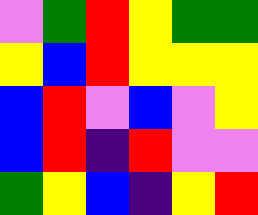[["violet", "green", "red", "yellow", "green", "green"], ["yellow", "blue", "red", "yellow", "yellow", "yellow"], ["blue", "red", "violet", "blue", "violet", "yellow"], ["blue", "red", "indigo", "red", "violet", "violet"], ["green", "yellow", "blue", "indigo", "yellow", "red"]]